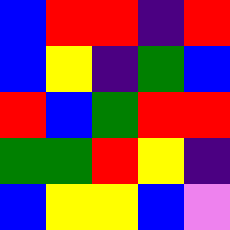[["blue", "red", "red", "indigo", "red"], ["blue", "yellow", "indigo", "green", "blue"], ["red", "blue", "green", "red", "red"], ["green", "green", "red", "yellow", "indigo"], ["blue", "yellow", "yellow", "blue", "violet"]]